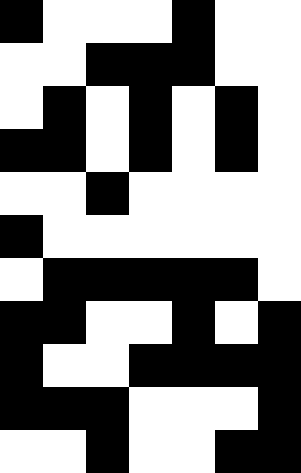[["black", "white", "white", "white", "black", "white", "white"], ["white", "white", "black", "black", "black", "white", "white"], ["white", "black", "white", "black", "white", "black", "white"], ["black", "black", "white", "black", "white", "black", "white"], ["white", "white", "black", "white", "white", "white", "white"], ["black", "white", "white", "white", "white", "white", "white"], ["white", "black", "black", "black", "black", "black", "white"], ["black", "black", "white", "white", "black", "white", "black"], ["black", "white", "white", "black", "black", "black", "black"], ["black", "black", "black", "white", "white", "white", "black"], ["white", "white", "black", "white", "white", "black", "black"]]